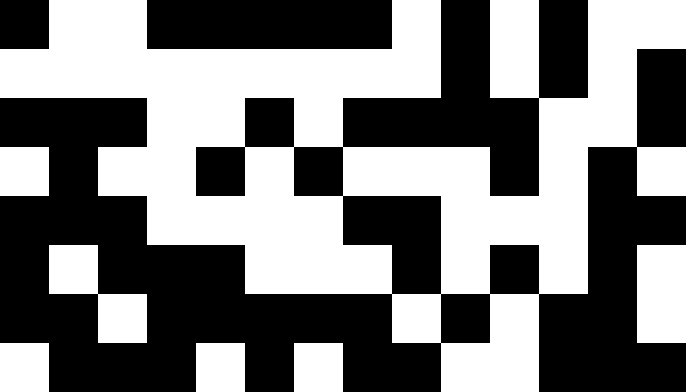[["black", "white", "white", "black", "black", "black", "black", "black", "white", "black", "white", "black", "white", "white"], ["white", "white", "white", "white", "white", "white", "white", "white", "white", "black", "white", "black", "white", "black"], ["black", "black", "black", "white", "white", "black", "white", "black", "black", "black", "black", "white", "white", "black"], ["white", "black", "white", "white", "black", "white", "black", "white", "white", "white", "black", "white", "black", "white"], ["black", "black", "black", "white", "white", "white", "white", "black", "black", "white", "white", "white", "black", "black"], ["black", "white", "black", "black", "black", "white", "white", "white", "black", "white", "black", "white", "black", "white"], ["black", "black", "white", "black", "black", "black", "black", "black", "white", "black", "white", "black", "black", "white"], ["white", "black", "black", "black", "white", "black", "white", "black", "black", "white", "white", "black", "black", "black"]]